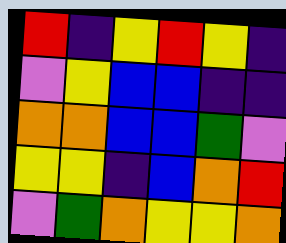[["red", "indigo", "yellow", "red", "yellow", "indigo"], ["violet", "yellow", "blue", "blue", "indigo", "indigo"], ["orange", "orange", "blue", "blue", "green", "violet"], ["yellow", "yellow", "indigo", "blue", "orange", "red"], ["violet", "green", "orange", "yellow", "yellow", "orange"]]